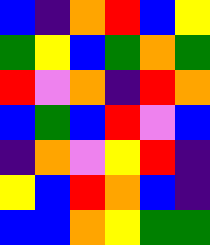[["blue", "indigo", "orange", "red", "blue", "yellow"], ["green", "yellow", "blue", "green", "orange", "green"], ["red", "violet", "orange", "indigo", "red", "orange"], ["blue", "green", "blue", "red", "violet", "blue"], ["indigo", "orange", "violet", "yellow", "red", "indigo"], ["yellow", "blue", "red", "orange", "blue", "indigo"], ["blue", "blue", "orange", "yellow", "green", "green"]]